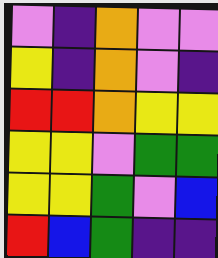[["violet", "indigo", "orange", "violet", "violet"], ["yellow", "indigo", "orange", "violet", "indigo"], ["red", "red", "orange", "yellow", "yellow"], ["yellow", "yellow", "violet", "green", "green"], ["yellow", "yellow", "green", "violet", "blue"], ["red", "blue", "green", "indigo", "indigo"]]